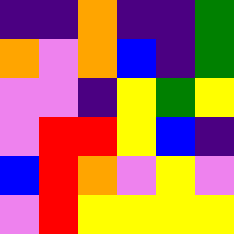[["indigo", "indigo", "orange", "indigo", "indigo", "green"], ["orange", "violet", "orange", "blue", "indigo", "green"], ["violet", "violet", "indigo", "yellow", "green", "yellow"], ["violet", "red", "red", "yellow", "blue", "indigo"], ["blue", "red", "orange", "violet", "yellow", "violet"], ["violet", "red", "yellow", "yellow", "yellow", "yellow"]]